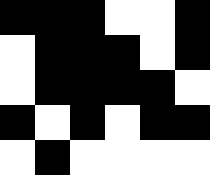[["black", "black", "black", "white", "white", "black"], ["white", "black", "black", "black", "white", "black"], ["white", "black", "black", "black", "black", "white"], ["black", "white", "black", "white", "black", "black"], ["white", "black", "white", "white", "white", "white"]]